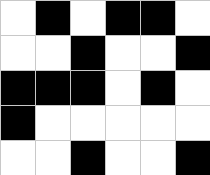[["white", "black", "white", "black", "black", "white"], ["white", "white", "black", "white", "white", "black"], ["black", "black", "black", "white", "black", "white"], ["black", "white", "white", "white", "white", "white"], ["white", "white", "black", "white", "white", "black"]]